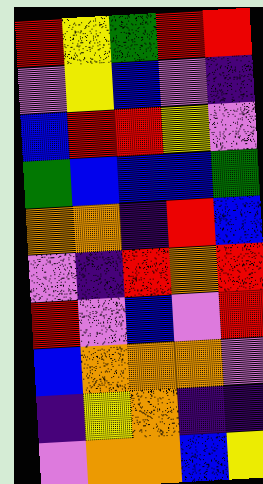[["red", "yellow", "green", "red", "red"], ["violet", "yellow", "blue", "violet", "indigo"], ["blue", "red", "red", "yellow", "violet"], ["green", "blue", "blue", "blue", "green"], ["orange", "orange", "indigo", "red", "blue"], ["violet", "indigo", "red", "orange", "red"], ["red", "violet", "blue", "violet", "red"], ["blue", "orange", "orange", "orange", "violet"], ["indigo", "yellow", "orange", "indigo", "indigo"], ["violet", "orange", "orange", "blue", "yellow"]]